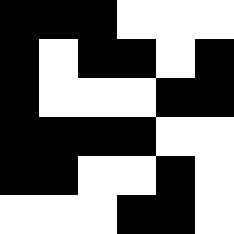[["black", "black", "black", "white", "white", "white"], ["black", "white", "black", "black", "white", "black"], ["black", "white", "white", "white", "black", "black"], ["black", "black", "black", "black", "white", "white"], ["black", "black", "white", "white", "black", "white"], ["white", "white", "white", "black", "black", "white"]]